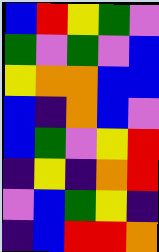[["blue", "red", "yellow", "green", "violet"], ["green", "violet", "green", "violet", "blue"], ["yellow", "orange", "orange", "blue", "blue"], ["blue", "indigo", "orange", "blue", "violet"], ["blue", "green", "violet", "yellow", "red"], ["indigo", "yellow", "indigo", "orange", "red"], ["violet", "blue", "green", "yellow", "indigo"], ["indigo", "blue", "red", "red", "orange"]]